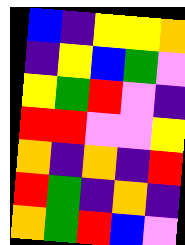[["blue", "indigo", "yellow", "yellow", "orange"], ["indigo", "yellow", "blue", "green", "violet"], ["yellow", "green", "red", "violet", "indigo"], ["red", "red", "violet", "violet", "yellow"], ["orange", "indigo", "orange", "indigo", "red"], ["red", "green", "indigo", "orange", "indigo"], ["orange", "green", "red", "blue", "violet"]]